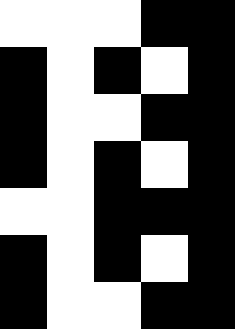[["white", "white", "white", "black", "black"], ["black", "white", "black", "white", "black"], ["black", "white", "white", "black", "black"], ["black", "white", "black", "white", "black"], ["white", "white", "black", "black", "black"], ["black", "white", "black", "white", "black"], ["black", "white", "white", "black", "black"]]